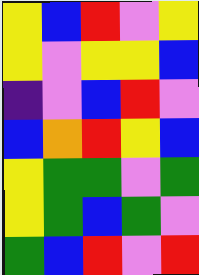[["yellow", "blue", "red", "violet", "yellow"], ["yellow", "violet", "yellow", "yellow", "blue"], ["indigo", "violet", "blue", "red", "violet"], ["blue", "orange", "red", "yellow", "blue"], ["yellow", "green", "green", "violet", "green"], ["yellow", "green", "blue", "green", "violet"], ["green", "blue", "red", "violet", "red"]]